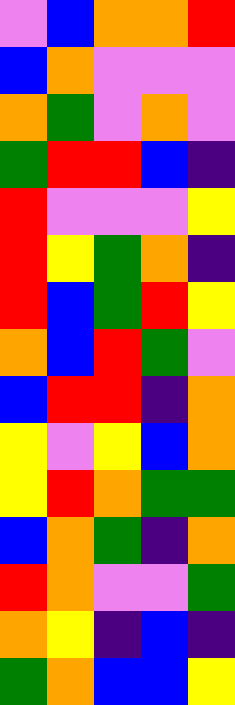[["violet", "blue", "orange", "orange", "red"], ["blue", "orange", "violet", "violet", "violet"], ["orange", "green", "violet", "orange", "violet"], ["green", "red", "red", "blue", "indigo"], ["red", "violet", "violet", "violet", "yellow"], ["red", "yellow", "green", "orange", "indigo"], ["red", "blue", "green", "red", "yellow"], ["orange", "blue", "red", "green", "violet"], ["blue", "red", "red", "indigo", "orange"], ["yellow", "violet", "yellow", "blue", "orange"], ["yellow", "red", "orange", "green", "green"], ["blue", "orange", "green", "indigo", "orange"], ["red", "orange", "violet", "violet", "green"], ["orange", "yellow", "indigo", "blue", "indigo"], ["green", "orange", "blue", "blue", "yellow"]]